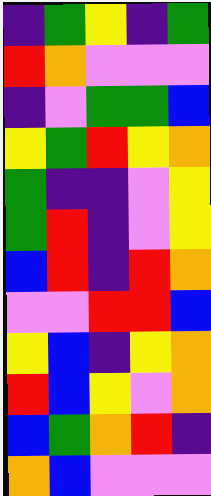[["indigo", "green", "yellow", "indigo", "green"], ["red", "orange", "violet", "violet", "violet"], ["indigo", "violet", "green", "green", "blue"], ["yellow", "green", "red", "yellow", "orange"], ["green", "indigo", "indigo", "violet", "yellow"], ["green", "red", "indigo", "violet", "yellow"], ["blue", "red", "indigo", "red", "orange"], ["violet", "violet", "red", "red", "blue"], ["yellow", "blue", "indigo", "yellow", "orange"], ["red", "blue", "yellow", "violet", "orange"], ["blue", "green", "orange", "red", "indigo"], ["orange", "blue", "violet", "violet", "violet"]]